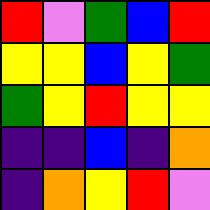[["red", "violet", "green", "blue", "red"], ["yellow", "yellow", "blue", "yellow", "green"], ["green", "yellow", "red", "yellow", "yellow"], ["indigo", "indigo", "blue", "indigo", "orange"], ["indigo", "orange", "yellow", "red", "violet"]]